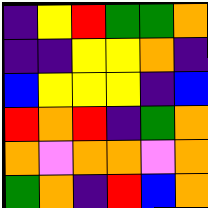[["indigo", "yellow", "red", "green", "green", "orange"], ["indigo", "indigo", "yellow", "yellow", "orange", "indigo"], ["blue", "yellow", "yellow", "yellow", "indigo", "blue"], ["red", "orange", "red", "indigo", "green", "orange"], ["orange", "violet", "orange", "orange", "violet", "orange"], ["green", "orange", "indigo", "red", "blue", "orange"]]